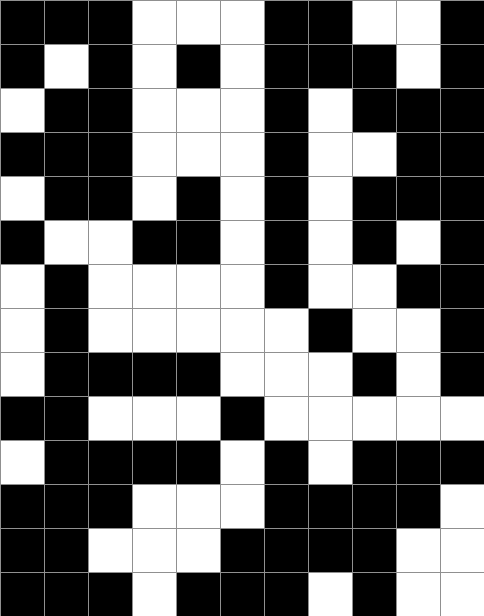[["black", "black", "black", "white", "white", "white", "black", "black", "white", "white", "black"], ["black", "white", "black", "white", "black", "white", "black", "black", "black", "white", "black"], ["white", "black", "black", "white", "white", "white", "black", "white", "black", "black", "black"], ["black", "black", "black", "white", "white", "white", "black", "white", "white", "black", "black"], ["white", "black", "black", "white", "black", "white", "black", "white", "black", "black", "black"], ["black", "white", "white", "black", "black", "white", "black", "white", "black", "white", "black"], ["white", "black", "white", "white", "white", "white", "black", "white", "white", "black", "black"], ["white", "black", "white", "white", "white", "white", "white", "black", "white", "white", "black"], ["white", "black", "black", "black", "black", "white", "white", "white", "black", "white", "black"], ["black", "black", "white", "white", "white", "black", "white", "white", "white", "white", "white"], ["white", "black", "black", "black", "black", "white", "black", "white", "black", "black", "black"], ["black", "black", "black", "white", "white", "white", "black", "black", "black", "black", "white"], ["black", "black", "white", "white", "white", "black", "black", "black", "black", "white", "white"], ["black", "black", "black", "white", "black", "black", "black", "white", "black", "white", "white"]]